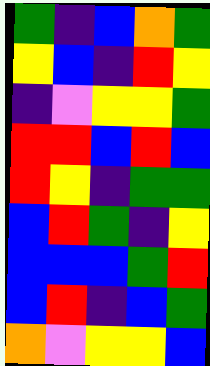[["green", "indigo", "blue", "orange", "green"], ["yellow", "blue", "indigo", "red", "yellow"], ["indigo", "violet", "yellow", "yellow", "green"], ["red", "red", "blue", "red", "blue"], ["red", "yellow", "indigo", "green", "green"], ["blue", "red", "green", "indigo", "yellow"], ["blue", "blue", "blue", "green", "red"], ["blue", "red", "indigo", "blue", "green"], ["orange", "violet", "yellow", "yellow", "blue"]]